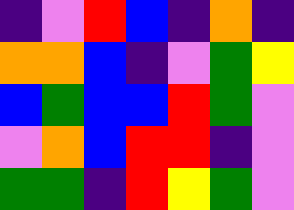[["indigo", "violet", "red", "blue", "indigo", "orange", "indigo"], ["orange", "orange", "blue", "indigo", "violet", "green", "yellow"], ["blue", "green", "blue", "blue", "red", "green", "violet"], ["violet", "orange", "blue", "red", "red", "indigo", "violet"], ["green", "green", "indigo", "red", "yellow", "green", "violet"]]